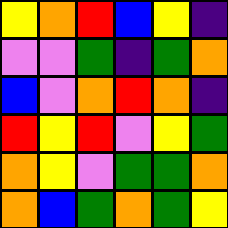[["yellow", "orange", "red", "blue", "yellow", "indigo"], ["violet", "violet", "green", "indigo", "green", "orange"], ["blue", "violet", "orange", "red", "orange", "indigo"], ["red", "yellow", "red", "violet", "yellow", "green"], ["orange", "yellow", "violet", "green", "green", "orange"], ["orange", "blue", "green", "orange", "green", "yellow"]]